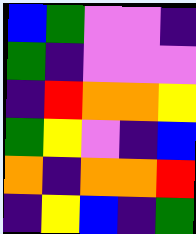[["blue", "green", "violet", "violet", "indigo"], ["green", "indigo", "violet", "violet", "violet"], ["indigo", "red", "orange", "orange", "yellow"], ["green", "yellow", "violet", "indigo", "blue"], ["orange", "indigo", "orange", "orange", "red"], ["indigo", "yellow", "blue", "indigo", "green"]]